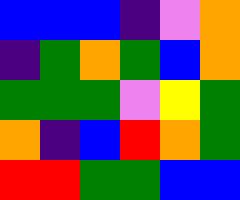[["blue", "blue", "blue", "indigo", "violet", "orange"], ["indigo", "green", "orange", "green", "blue", "orange"], ["green", "green", "green", "violet", "yellow", "green"], ["orange", "indigo", "blue", "red", "orange", "green"], ["red", "red", "green", "green", "blue", "blue"]]